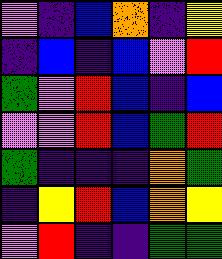[["violet", "indigo", "blue", "orange", "indigo", "yellow"], ["indigo", "blue", "indigo", "blue", "violet", "red"], ["green", "violet", "red", "blue", "indigo", "blue"], ["violet", "violet", "red", "blue", "green", "red"], ["green", "indigo", "indigo", "indigo", "orange", "green"], ["indigo", "yellow", "red", "blue", "orange", "yellow"], ["violet", "red", "indigo", "indigo", "green", "green"]]